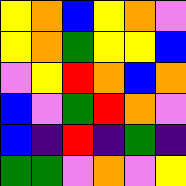[["yellow", "orange", "blue", "yellow", "orange", "violet"], ["yellow", "orange", "green", "yellow", "yellow", "blue"], ["violet", "yellow", "red", "orange", "blue", "orange"], ["blue", "violet", "green", "red", "orange", "violet"], ["blue", "indigo", "red", "indigo", "green", "indigo"], ["green", "green", "violet", "orange", "violet", "yellow"]]